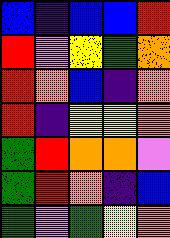[["blue", "indigo", "blue", "blue", "red"], ["red", "violet", "yellow", "green", "orange"], ["red", "orange", "blue", "indigo", "orange"], ["red", "indigo", "yellow", "yellow", "orange"], ["green", "red", "orange", "orange", "violet"], ["green", "red", "orange", "indigo", "blue"], ["green", "violet", "green", "yellow", "orange"]]